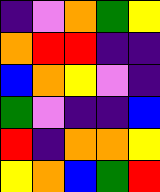[["indigo", "violet", "orange", "green", "yellow"], ["orange", "red", "red", "indigo", "indigo"], ["blue", "orange", "yellow", "violet", "indigo"], ["green", "violet", "indigo", "indigo", "blue"], ["red", "indigo", "orange", "orange", "yellow"], ["yellow", "orange", "blue", "green", "red"]]